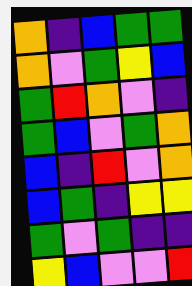[["orange", "indigo", "blue", "green", "green"], ["orange", "violet", "green", "yellow", "blue"], ["green", "red", "orange", "violet", "indigo"], ["green", "blue", "violet", "green", "orange"], ["blue", "indigo", "red", "violet", "orange"], ["blue", "green", "indigo", "yellow", "yellow"], ["green", "violet", "green", "indigo", "indigo"], ["yellow", "blue", "violet", "violet", "red"]]